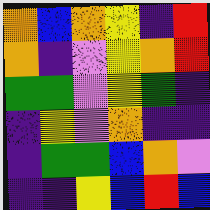[["orange", "blue", "orange", "yellow", "indigo", "red"], ["orange", "indigo", "violet", "yellow", "orange", "red"], ["green", "green", "violet", "yellow", "green", "indigo"], ["indigo", "yellow", "violet", "orange", "indigo", "indigo"], ["indigo", "green", "green", "blue", "orange", "violet"], ["indigo", "indigo", "yellow", "blue", "red", "blue"]]